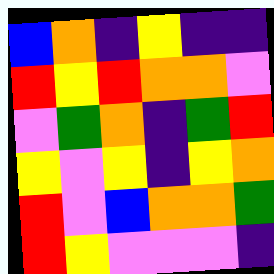[["blue", "orange", "indigo", "yellow", "indigo", "indigo"], ["red", "yellow", "red", "orange", "orange", "violet"], ["violet", "green", "orange", "indigo", "green", "red"], ["yellow", "violet", "yellow", "indigo", "yellow", "orange"], ["red", "violet", "blue", "orange", "orange", "green"], ["red", "yellow", "violet", "violet", "violet", "indigo"]]